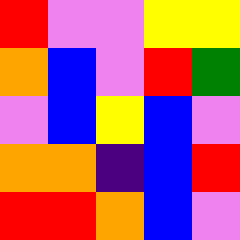[["red", "violet", "violet", "yellow", "yellow"], ["orange", "blue", "violet", "red", "green"], ["violet", "blue", "yellow", "blue", "violet"], ["orange", "orange", "indigo", "blue", "red"], ["red", "red", "orange", "blue", "violet"]]